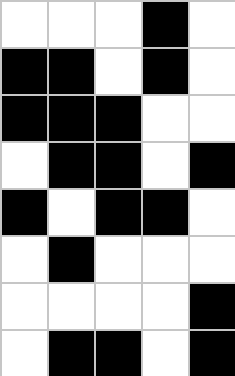[["white", "white", "white", "black", "white"], ["black", "black", "white", "black", "white"], ["black", "black", "black", "white", "white"], ["white", "black", "black", "white", "black"], ["black", "white", "black", "black", "white"], ["white", "black", "white", "white", "white"], ["white", "white", "white", "white", "black"], ["white", "black", "black", "white", "black"]]